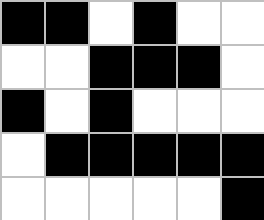[["black", "black", "white", "black", "white", "white"], ["white", "white", "black", "black", "black", "white"], ["black", "white", "black", "white", "white", "white"], ["white", "black", "black", "black", "black", "black"], ["white", "white", "white", "white", "white", "black"]]